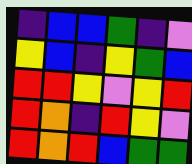[["indigo", "blue", "blue", "green", "indigo", "violet"], ["yellow", "blue", "indigo", "yellow", "green", "blue"], ["red", "red", "yellow", "violet", "yellow", "red"], ["red", "orange", "indigo", "red", "yellow", "violet"], ["red", "orange", "red", "blue", "green", "green"]]